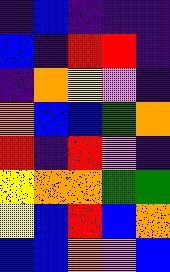[["indigo", "blue", "indigo", "indigo", "indigo"], ["blue", "indigo", "red", "red", "indigo"], ["indigo", "orange", "yellow", "violet", "indigo"], ["orange", "blue", "blue", "green", "orange"], ["red", "indigo", "red", "violet", "indigo"], ["yellow", "orange", "orange", "green", "green"], ["yellow", "blue", "red", "blue", "orange"], ["blue", "blue", "orange", "violet", "blue"]]